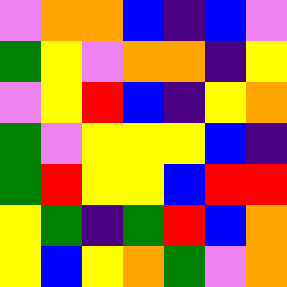[["violet", "orange", "orange", "blue", "indigo", "blue", "violet"], ["green", "yellow", "violet", "orange", "orange", "indigo", "yellow"], ["violet", "yellow", "red", "blue", "indigo", "yellow", "orange"], ["green", "violet", "yellow", "yellow", "yellow", "blue", "indigo"], ["green", "red", "yellow", "yellow", "blue", "red", "red"], ["yellow", "green", "indigo", "green", "red", "blue", "orange"], ["yellow", "blue", "yellow", "orange", "green", "violet", "orange"]]